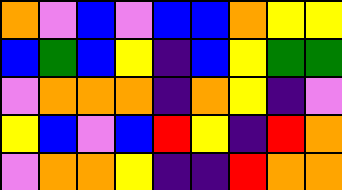[["orange", "violet", "blue", "violet", "blue", "blue", "orange", "yellow", "yellow"], ["blue", "green", "blue", "yellow", "indigo", "blue", "yellow", "green", "green"], ["violet", "orange", "orange", "orange", "indigo", "orange", "yellow", "indigo", "violet"], ["yellow", "blue", "violet", "blue", "red", "yellow", "indigo", "red", "orange"], ["violet", "orange", "orange", "yellow", "indigo", "indigo", "red", "orange", "orange"]]